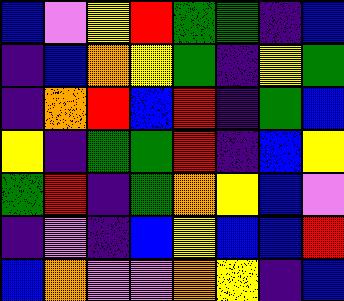[["blue", "violet", "yellow", "red", "green", "green", "indigo", "blue"], ["indigo", "blue", "orange", "yellow", "green", "indigo", "yellow", "green"], ["indigo", "orange", "red", "blue", "red", "indigo", "green", "blue"], ["yellow", "indigo", "green", "green", "red", "indigo", "blue", "yellow"], ["green", "red", "indigo", "green", "orange", "yellow", "blue", "violet"], ["indigo", "violet", "indigo", "blue", "yellow", "blue", "blue", "red"], ["blue", "orange", "violet", "violet", "orange", "yellow", "indigo", "blue"]]